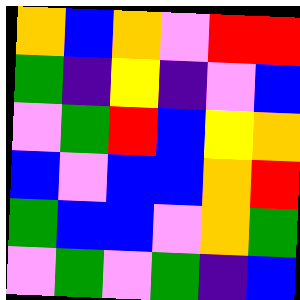[["orange", "blue", "orange", "violet", "red", "red"], ["green", "indigo", "yellow", "indigo", "violet", "blue"], ["violet", "green", "red", "blue", "yellow", "orange"], ["blue", "violet", "blue", "blue", "orange", "red"], ["green", "blue", "blue", "violet", "orange", "green"], ["violet", "green", "violet", "green", "indigo", "blue"]]